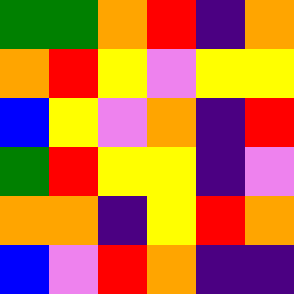[["green", "green", "orange", "red", "indigo", "orange"], ["orange", "red", "yellow", "violet", "yellow", "yellow"], ["blue", "yellow", "violet", "orange", "indigo", "red"], ["green", "red", "yellow", "yellow", "indigo", "violet"], ["orange", "orange", "indigo", "yellow", "red", "orange"], ["blue", "violet", "red", "orange", "indigo", "indigo"]]